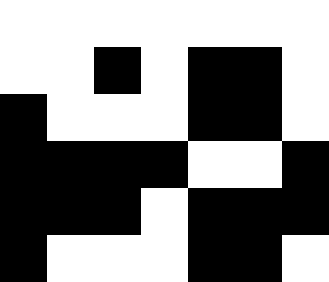[["white", "white", "white", "white", "white", "white", "white"], ["white", "white", "black", "white", "black", "black", "white"], ["black", "white", "white", "white", "black", "black", "white"], ["black", "black", "black", "black", "white", "white", "black"], ["black", "black", "black", "white", "black", "black", "black"], ["black", "white", "white", "white", "black", "black", "white"]]